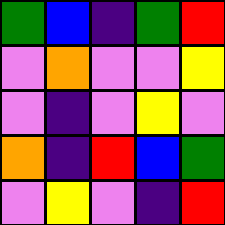[["green", "blue", "indigo", "green", "red"], ["violet", "orange", "violet", "violet", "yellow"], ["violet", "indigo", "violet", "yellow", "violet"], ["orange", "indigo", "red", "blue", "green"], ["violet", "yellow", "violet", "indigo", "red"]]